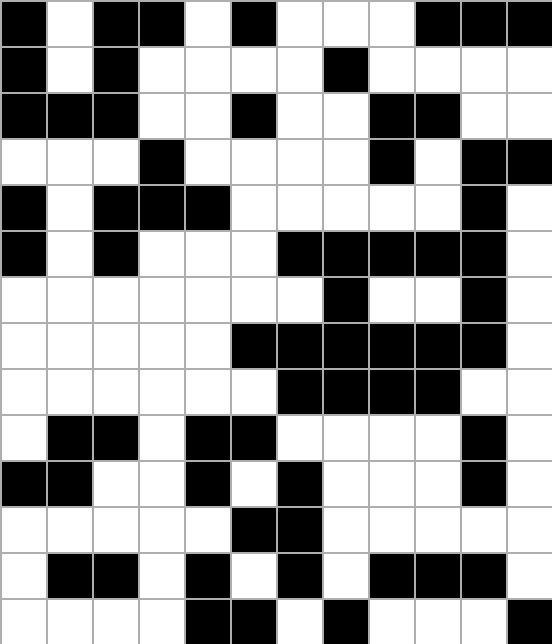[["black", "white", "black", "black", "white", "black", "white", "white", "white", "black", "black", "black"], ["black", "white", "black", "white", "white", "white", "white", "black", "white", "white", "white", "white"], ["black", "black", "black", "white", "white", "black", "white", "white", "black", "black", "white", "white"], ["white", "white", "white", "black", "white", "white", "white", "white", "black", "white", "black", "black"], ["black", "white", "black", "black", "black", "white", "white", "white", "white", "white", "black", "white"], ["black", "white", "black", "white", "white", "white", "black", "black", "black", "black", "black", "white"], ["white", "white", "white", "white", "white", "white", "white", "black", "white", "white", "black", "white"], ["white", "white", "white", "white", "white", "black", "black", "black", "black", "black", "black", "white"], ["white", "white", "white", "white", "white", "white", "black", "black", "black", "black", "white", "white"], ["white", "black", "black", "white", "black", "black", "white", "white", "white", "white", "black", "white"], ["black", "black", "white", "white", "black", "white", "black", "white", "white", "white", "black", "white"], ["white", "white", "white", "white", "white", "black", "black", "white", "white", "white", "white", "white"], ["white", "black", "black", "white", "black", "white", "black", "white", "black", "black", "black", "white"], ["white", "white", "white", "white", "black", "black", "white", "black", "white", "white", "white", "black"]]